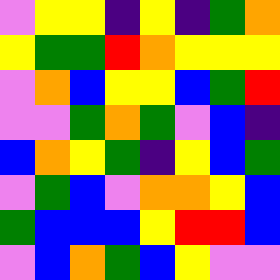[["violet", "yellow", "yellow", "indigo", "yellow", "indigo", "green", "orange"], ["yellow", "green", "green", "red", "orange", "yellow", "yellow", "yellow"], ["violet", "orange", "blue", "yellow", "yellow", "blue", "green", "red"], ["violet", "violet", "green", "orange", "green", "violet", "blue", "indigo"], ["blue", "orange", "yellow", "green", "indigo", "yellow", "blue", "green"], ["violet", "green", "blue", "violet", "orange", "orange", "yellow", "blue"], ["green", "blue", "blue", "blue", "yellow", "red", "red", "blue"], ["violet", "blue", "orange", "green", "blue", "yellow", "violet", "violet"]]